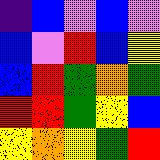[["indigo", "blue", "violet", "blue", "violet"], ["blue", "violet", "red", "blue", "yellow"], ["blue", "red", "green", "orange", "green"], ["red", "red", "green", "yellow", "blue"], ["yellow", "orange", "yellow", "green", "red"]]